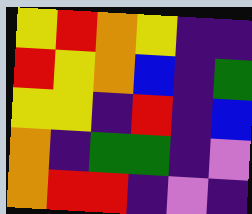[["yellow", "red", "orange", "yellow", "indigo", "indigo"], ["red", "yellow", "orange", "blue", "indigo", "green"], ["yellow", "yellow", "indigo", "red", "indigo", "blue"], ["orange", "indigo", "green", "green", "indigo", "violet"], ["orange", "red", "red", "indigo", "violet", "indigo"]]